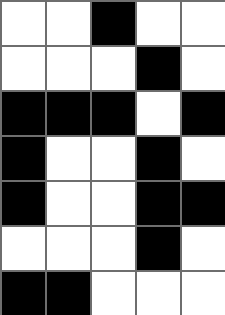[["white", "white", "black", "white", "white"], ["white", "white", "white", "black", "white"], ["black", "black", "black", "white", "black"], ["black", "white", "white", "black", "white"], ["black", "white", "white", "black", "black"], ["white", "white", "white", "black", "white"], ["black", "black", "white", "white", "white"]]